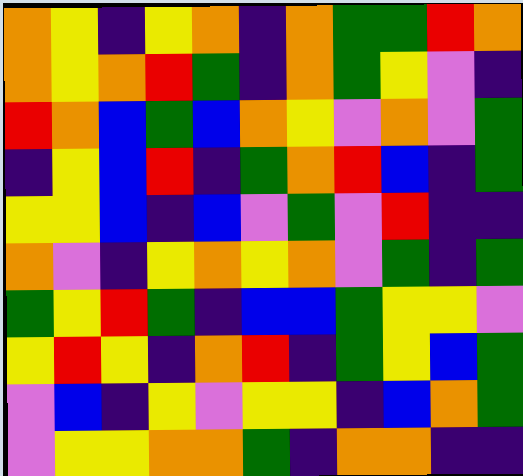[["orange", "yellow", "indigo", "yellow", "orange", "indigo", "orange", "green", "green", "red", "orange"], ["orange", "yellow", "orange", "red", "green", "indigo", "orange", "green", "yellow", "violet", "indigo"], ["red", "orange", "blue", "green", "blue", "orange", "yellow", "violet", "orange", "violet", "green"], ["indigo", "yellow", "blue", "red", "indigo", "green", "orange", "red", "blue", "indigo", "green"], ["yellow", "yellow", "blue", "indigo", "blue", "violet", "green", "violet", "red", "indigo", "indigo"], ["orange", "violet", "indigo", "yellow", "orange", "yellow", "orange", "violet", "green", "indigo", "green"], ["green", "yellow", "red", "green", "indigo", "blue", "blue", "green", "yellow", "yellow", "violet"], ["yellow", "red", "yellow", "indigo", "orange", "red", "indigo", "green", "yellow", "blue", "green"], ["violet", "blue", "indigo", "yellow", "violet", "yellow", "yellow", "indigo", "blue", "orange", "green"], ["violet", "yellow", "yellow", "orange", "orange", "green", "indigo", "orange", "orange", "indigo", "indigo"]]